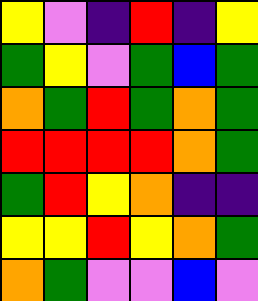[["yellow", "violet", "indigo", "red", "indigo", "yellow"], ["green", "yellow", "violet", "green", "blue", "green"], ["orange", "green", "red", "green", "orange", "green"], ["red", "red", "red", "red", "orange", "green"], ["green", "red", "yellow", "orange", "indigo", "indigo"], ["yellow", "yellow", "red", "yellow", "orange", "green"], ["orange", "green", "violet", "violet", "blue", "violet"]]